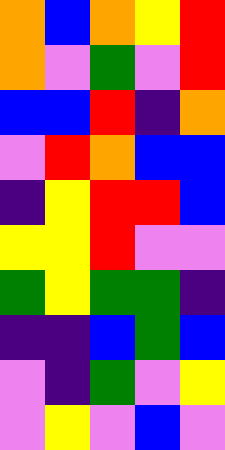[["orange", "blue", "orange", "yellow", "red"], ["orange", "violet", "green", "violet", "red"], ["blue", "blue", "red", "indigo", "orange"], ["violet", "red", "orange", "blue", "blue"], ["indigo", "yellow", "red", "red", "blue"], ["yellow", "yellow", "red", "violet", "violet"], ["green", "yellow", "green", "green", "indigo"], ["indigo", "indigo", "blue", "green", "blue"], ["violet", "indigo", "green", "violet", "yellow"], ["violet", "yellow", "violet", "blue", "violet"]]